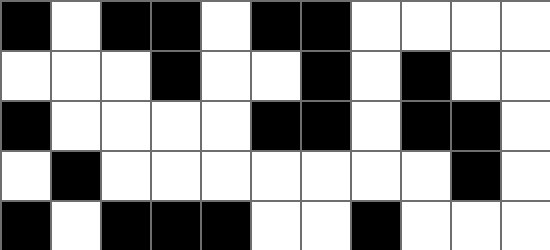[["black", "white", "black", "black", "white", "black", "black", "white", "white", "white", "white"], ["white", "white", "white", "black", "white", "white", "black", "white", "black", "white", "white"], ["black", "white", "white", "white", "white", "black", "black", "white", "black", "black", "white"], ["white", "black", "white", "white", "white", "white", "white", "white", "white", "black", "white"], ["black", "white", "black", "black", "black", "white", "white", "black", "white", "white", "white"]]